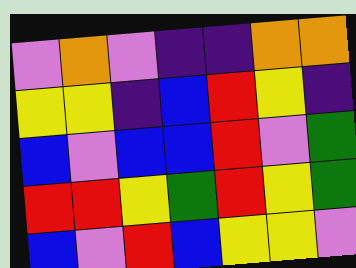[["violet", "orange", "violet", "indigo", "indigo", "orange", "orange"], ["yellow", "yellow", "indigo", "blue", "red", "yellow", "indigo"], ["blue", "violet", "blue", "blue", "red", "violet", "green"], ["red", "red", "yellow", "green", "red", "yellow", "green"], ["blue", "violet", "red", "blue", "yellow", "yellow", "violet"]]